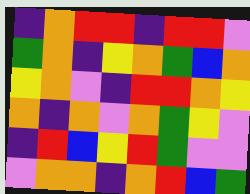[["indigo", "orange", "red", "red", "indigo", "red", "red", "violet"], ["green", "orange", "indigo", "yellow", "orange", "green", "blue", "orange"], ["yellow", "orange", "violet", "indigo", "red", "red", "orange", "yellow"], ["orange", "indigo", "orange", "violet", "orange", "green", "yellow", "violet"], ["indigo", "red", "blue", "yellow", "red", "green", "violet", "violet"], ["violet", "orange", "orange", "indigo", "orange", "red", "blue", "green"]]